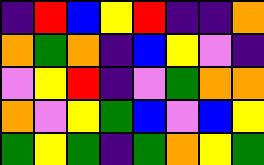[["indigo", "red", "blue", "yellow", "red", "indigo", "indigo", "orange"], ["orange", "green", "orange", "indigo", "blue", "yellow", "violet", "indigo"], ["violet", "yellow", "red", "indigo", "violet", "green", "orange", "orange"], ["orange", "violet", "yellow", "green", "blue", "violet", "blue", "yellow"], ["green", "yellow", "green", "indigo", "green", "orange", "yellow", "green"]]